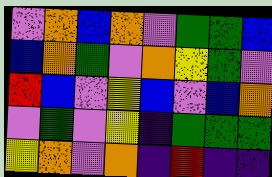[["violet", "orange", "blue", "orange", "violet", "green", "green", "blue"], ["blue", "orange", "green", "violet", "orange", "yellow", "green", "violet"], ["red", "blue", "violet", "yellow", "blue", "violet", "blue", "orange"], ["violet", "green", "violet", "yellow", "indigo", "green", "green", "green"], ["yellow", "orange", "violet", "orange", "indigo", "red", "indigo", "indigo"]]